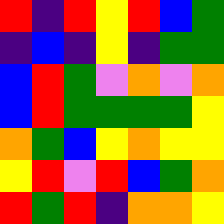[["red", "indigo", "red", "yellow", "red", "blue", "green"], ["indigo", "blue", "indigo", "yellow", "indigo", "green", "green"], ["blue", "red", "green", "violet", "orange", "violet", "orange"], ["blue", "red", "green", "green", "green", "green", "yellow"], ["orange", "green", "blue", "yellow", "orange", "yellow", "yellow"], ["yellow", "red", "violet", "red", "blue", "green", "orange"], ["red", "green", "red", "indigo", "orange", "orange", "yellow"]]